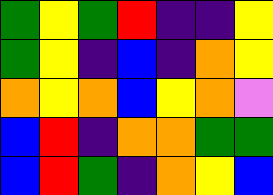[["green", "yellow", "green", "red", "indigo", "indigo", "yellow"], ["green", "yellow", "indigo", "blue", "indigo", "orange", "yellow"], ["orange", "yellow", "orange", "blue", "yellow", "orange", "violet"], ["blue", "red", "indigo", "orange", "orange", "green", "green"], ["blue", "red", "green", "indigo", "orange", "yellow", "blue"]]